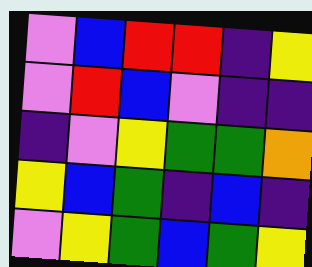[["violet", "blue", "red", "red", "indigo", "yellow"], ["violet", "red", "blue", "violet", "indigo", "indigo"], ["indigo", "violet", "yellow", "green", "green", "orange"], ["yellow", "blue", "green", "indigo", "blue", "indigo"], ["violet", "yellow", "green", "blue", "green", "yellow"]]